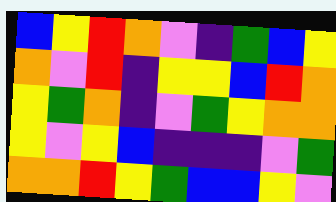[["blue", "yellow", "red", "orange", "violet", "indigo", "green", "blue", "yellow"], ["orange", "violet", "red", "indigo", "yellow", "yellow", "blue", "red", "orange"], ["yellow", "green", "orange", "indigo", "violet", "green", "yellow", "orange", "orange"], ["yellow", "violet", "yellow", "blue", "indigo", "indigo", "indigo", "violet", "green"], ["orange", "orange", "red", "yellow", "green", "blue", "blue", "yellow", "violet"]]